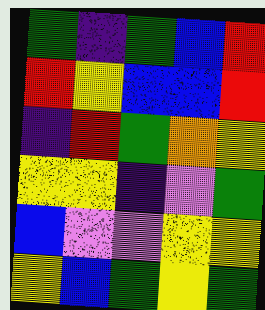[["green", "indigo", "green", "blue", "red"], ["red", "yellow", "blue", "blue", "red"], ["indigo", "red", "green", "orange", "yellow"], ["yellow", "yellow", "indigo", "violet", "green"], ["blue", "violet", "violet", "yellow", "yellow"], ["yellow", "blue", "green", "yellow", "green"]]